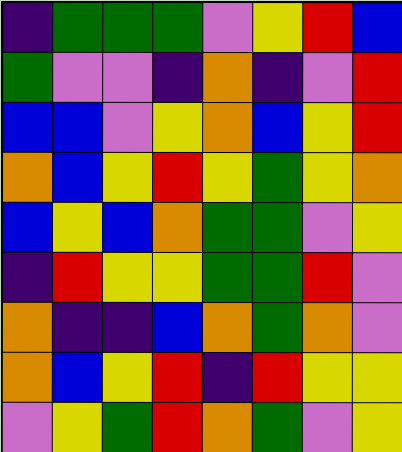[["indigo", "green", "green", "green", "violet", "yellow", "red", "blue"], ["green", "violet", "violet", "indigo", "orange", "indigo", "violet", "red"], ["blue", "blue", "violet", "yellow", "orange", "blue", "yellow", "red"], ["orange", "blue", "yellow", "red", "yellow", "green", "yellow", "orange"], ["blue", "yellow", "blue", "orange", "green", "green", "violet", "yellow"], ["indigo", "red", "yellow", "yellow", "green", "green", "red", "violet"], ["orange", "indigo", "indigo", "blue", "orange", "green", "orange", "violet"], ["orange", "blue", "yellow", "red", "indigo", "red", "yellow", "yellow"], ["violet", "yellow", "green", "red", "orange", "green", "violet", "yellow"]]